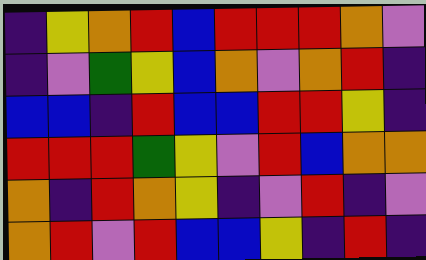[["indigo", "yellow", "orange", "red", "blue", "red", "red", "red", "orange", "violet"], ["indigo", "violet", "green", "yellow", "blue", "orange", "violet", "orange", "red", "indigo"], ["blue", "blue", "indigo", "red", "blue", "blue", "red", "red", "yellow", "indigo"], ["red", "red", "red", "green", "yellow", "violet", "red", "blue", "orange", "orange"], ["orange", "indigo", "red", "orange", "yellow", "indigo", "violet", "red", "indigo", "violet"], ["orange", "red", "violet", "red", "blue", "blue", "yellow", "indigo", "red", "indigo"]]